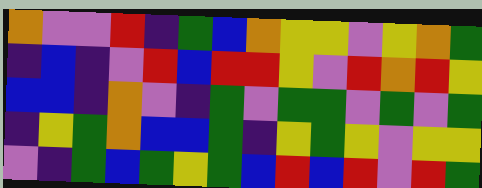[["orange", "violet", "violet", "red", "indigo", "green", "blue", "orange", "yellow", "yellow", "violet", "yellow", "orange", "green"], ["indigo", "blue", "indigo", "violet", "red", "blue", "red", "red", "yellow", "violet", "red", "orange", "red", "yellow"], ["blue", "blue", "indigo", "orange", "violet", "indigo", "green", "violet", "green", "green", "violet", "green", "violet", "green"], ["indigo", "yellow", "green", "orange", "blue", "blue", "green", "indigo", "yellow", "green", "yellow", "violet", "yellow", "yellow"], ["violet", "indigo", "green", "blue", "green", "yellow", "green", "blue", "red", "blue", "red", "violet", "red", "green"]]